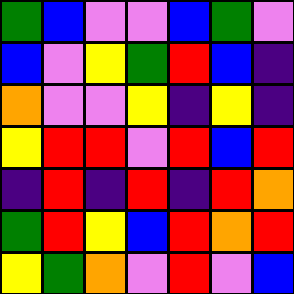[["green", "blue", "violet", "violet", "blue", "green", "violet"], ["blue", "violet", "yellow", "green", "red", "blue", "indigo"], ["orange", "violet", "violet", "yellow", "indigo", "yellow", "indigo"], ["yellow", "red", "red", "violet", "red", "blue", "red"], ["indigo", "red", "indigo", "red", "indigo", "red", "orange"], ["green", "red", "yellow", "blue", "red", "orange", "red"], ["yellow", "green", "orange", "violet", "red", "violet", "blue"]]